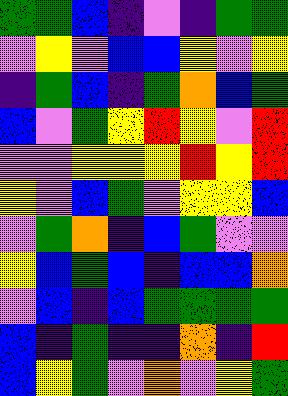[["green", "green", "blue", "indigo", "violet", "indigo", "green", "green"], ["violet", "yellow", "violet", "blue", "blue", "yellow", "violet", "yellow"], ["indigo", "green", "blue", "indigo", "green", "orange", "blue", "green"], ["blue", "violet", "green", "yellow", "red", "yellow", "violet", "red"], ["violet", "violet", "yellow", "yellow", "yellow", "red", "yellow", "red"], ["yellow", "violet", "blue", "green", "violet", "yellow", "yellow", "blue"], ["violet", "green", "orange", "indigo", "blue", "green", "violet", "violet"], ["yellow", "blue", "green", "blue", "indigo", "blue", "blue", "orange"], ["violet", "blue", "indigo", "blue", "green", "green", "green", "green"], ["blue", "indigo", "green", "indigo", "indigo", "orange", "indigo", "red"], ["blue", "yellow", "green", "violet", "orange", "violet", "yellow", "green"]]